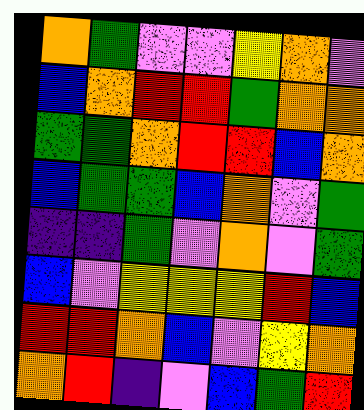[["orange", "green", "violet", "violet", "yellow", "orange", "violet"], ["blue", "orange", "red", "red", "green", "orange", "orange"], ["green", "green", "orange", "red", "red", "blue", "orange"], ["blue", "green", "green", "blue", "orange", "violet", "green"], ["indigo", "indigo", "green", "violet", "orange", "violet", "green"], ["blue", "violet", "yellow", "yellow", "yellow", "red", "blue"], ["red", "red", "orange", "blue", "violet", "yellow", "orange"], ["orange", "red", "indigo", "violet", "blue", "green", "red"]]